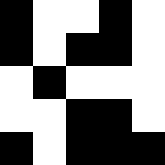[["black", "white", "white", "black", "white"], ["black", "white", "black", "black", "white"], ["white", "black", "white", "white", "white"], ["white", "white", "black", "black", "white"], ["black", "white", "black", "black", "black"]]